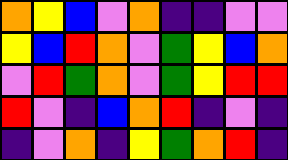[["orange", "yellow", "blue", "violet", "orange", "indigo", "indigo", "violet", "violet"], ["yellow", "blue", "red", "orange", "violet", "green", "yellow", "blue", "orange"], ["violet", "red", "green", "orange", "violet", "green", "yellow", "red", "red"], ["red", "violet", "indigo", "blue", "orange", "red", "indigo", "violet", "indigo"], ["indigo", "violet", "orange", "indigo", "yellow", "green", "orange", "red", "indigo"]]